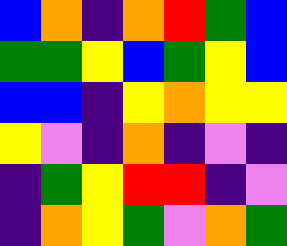[["blue", "orange", "indigo", "orange", "red", "green", "blue"], ["green", "green", "yellow", "blue", "green", "yellow", "blue"], ["blue", "blue", "indigo", "yellow", "orange", "yellow", "yellow"], ["yellow", "violet", "indigo", "orange", "indigo", "violet", "indigo"], ["indigo", "green", "yellow", "red", "red", "indigo", "violet"], ["indigo", "orange", "yellow", "green", "violet", "orange", "green"]]